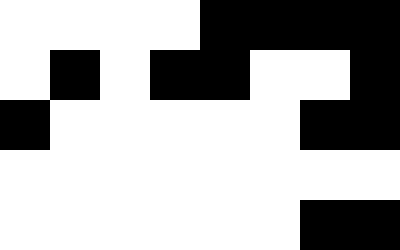[["white", "white", "white", "white", "black", "black", "black", "black"], ["white", "black", "white", "black", "black", "white", "white", "black"], ["black", "white", "white", "white", "white", "white", "black", "black"], ["white", "white", "white", "white", "white", "white", "white", "white"], ["white", "white", "white", "white", "white", "white", "black", "black"]]